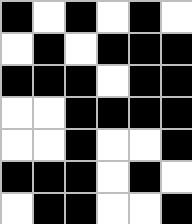[["black", "white", "black", "white", "black", "white"], ["white", "black", "white", "black", "black", "black"], ["black", "black", "black", "white", "black", "black"], ["white", "white", "black", "black", "black", "black"], ["white", "white", "black", "white", "white", "black"], ["black", "black", "black", "white", "black", "white"], ["white", "black", "black", "white", "white", "black"]]